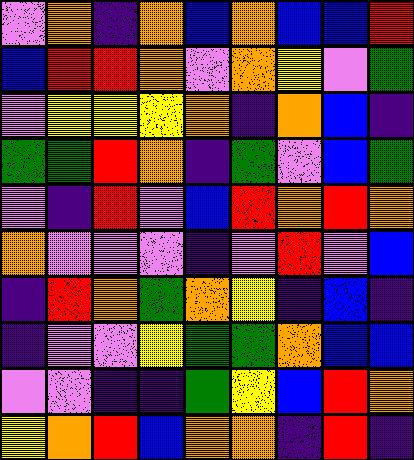[["violet", "orange", "indigo", "orange", "blue", "orange", "blue", "blue", "red"], ["blue", "red", "red", "orange", "violet", "orange", "yellow", "violet", "green"], ["violet", "yellow", "yellow", "yellow", "orange", "indigo", "orange", "blue", "indigo"], ["green", "green", "red", "orange", "indigo", "green", "violet", "blue", "green"], ["violet", "indigo", "red", "violet", "blue", "red", "orange", "red", "orange"], ["orange", "violet", "violet", "violet", "indigo", "violet", "red", "violet", "blue"], ["indigo", "red", "orange", "green", "orange", "yellow", "indigo", "blue", "indigo"], ["indigo", "violet", "violet", "yellow", "green", "green", "orange", "blue", "blue"], ["violet", "violet", "indigo", "indigo", "green", "yellow", "blue", "red", "orange"], ["yellow", "orange", "red", "blue", "orange", "orange", "indigo", "red", "indigo"]]